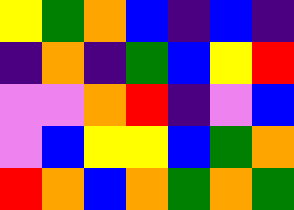[["yellow", "green", "orange", "blue", "indigo", "blue", "indigo"], ["indigo", "orange", "indigo", "green", "blue", "yellow", "red"], ["violet", "violet", "orange", "red", "indigo", "violet", "blue"], ["violet", "blue", "yellow", "yellow", "blue", "green", "orange"], ["red", "orange", "blue", "orange", "green", "orange", "green"]]